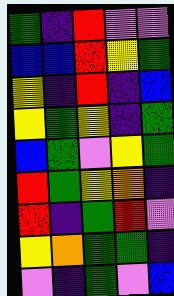[["green", "indigo", "red", "violet", "violet"], ["blue", "blue", "red", "yellow", "green"], ["yellow", "indigo", "red", "indigo", "blue"], ["yellow", "green", "yellow", "indigo", "green"], ["blue", "green", "violet", "yellow", "green"], ["red", "green", "yellow", "orange", "indigo"], ["red", "indigo", "green", "red", "violet"], ["yellow", "orange", "green", "green", "indigo"], ["violet", "indigo", "green", "violet", "blue"]]